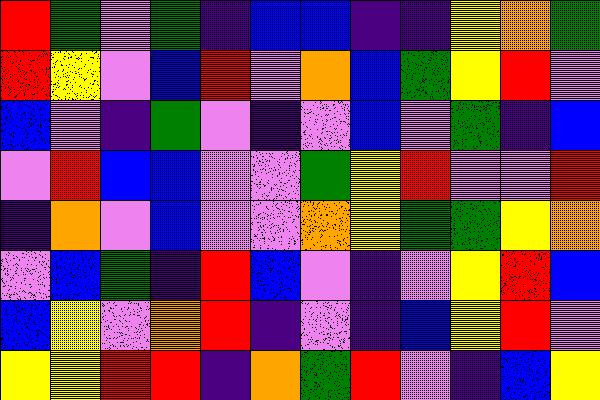[["red", "green", "violet", "green", "indigo", "blue", "blue", "indigo", "indigo", "yellow", "orange", "green"], ["red", "yellow", "violet", "blue", "red", "violet", "orange", "blue", "green", "yellow", "red", "violet"], ["blue", "violet", "indigo", "green", "violet", "indigo", "violet", "blue", "violet", "green", "indigo", "blue"], ["violet", "red", "blue", "blue", "violet", "violet", "green", "yellow", "red", "violet", "violet", "red"], ["indigo", "orange", "violet", "blue", "violet", "violet", "orange", "yellow", "green", "green", "yellow", "orange"], ["violet", "blue", "green", "indigo", "red", "blue", "violet", "indigo", "violet", "yellow", "red", "blue"], ["blue", "yellow", "violet", "orange", "red", "indigo", "violet", "indigo", "blue", "yellow", "red", "violet"], ["yellow", "yellow", "red", "red", "indigo", "orange", "green", "red", "violet", "indigo", "blue", "yellow"]]